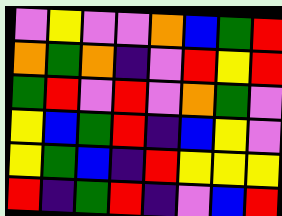[["violet", "yellow", "violet", "violet", "orange", "blue", "green", "red"], ["orange", "green", "orange", "indigo", "violet", "red", "yellow", "red"], ["green", "red", "violet", "red", "violet", "orange", "green", "violet"], ["yellow", "blue", "green", "red", "indigo", "blue", "yellow", "violet"], ["yellow", "green", "blue", "indigo", "red", "yellow", "yellow", "yellow"], ["red", "indigo", "green", "red", "indigo", "violet", "blue", "red"]]